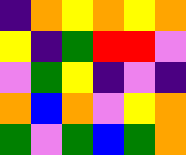[["indigo", "orange", "yellow", "orange", "yellow", "orange"], ["yellow", "indigo", "green", "red", "red", "violet"], ["violet", "green", "yellow", "indigo", "violet", "indigo"], ["orange", "blue", "orange", "violet", "yellow", "orange"], ["green", "violet", "green", "blue", "green", "orange"]]